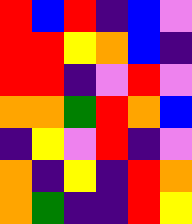[["red", "blue", "red", "indigo", "blue", "violet"], ["red", "red", "yellow", "orange", "blue", "indigo"], ["red", "red", "indigo", "violet", "red", "violet"], ["orange", "orange", "green", "red", "orange", "blue"], ["indigo", "yellow", "violet", "red", "indigo", "violet"], ["orange", "indigo", "yellow", "indigo", "red", "orange"], ["orange", "green", "indigo", "indigo", "red", "yellow"]]